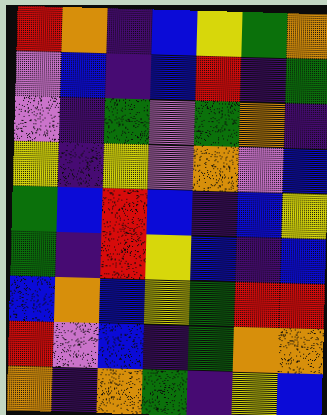[["red", "orange", "indigo", "blue", "yellow", "green", "orange"], ["violet", "blue", "indigo", "blue", "red", "indigo", "green"], ["violet", "indigo", "green", "violet", "green", "orange", "indigo"], ["yellow", "indigo", "yellow", "violet", "orange", "violet", "blue"], ["green", "blue", "red", "blue", "indigo", "blue", "yellow"], ["green", "indigo", "red", "yellow", "blue", "indigo", "blue"], ["blue", "orange", "blue", "yellow", "green", "red", "red"], ["red", "violet", "blue", "indigo", "green", "orange", "orange"], ["orange", "indigo", "orange", "green", "indigo", "yellow", "blue"]]